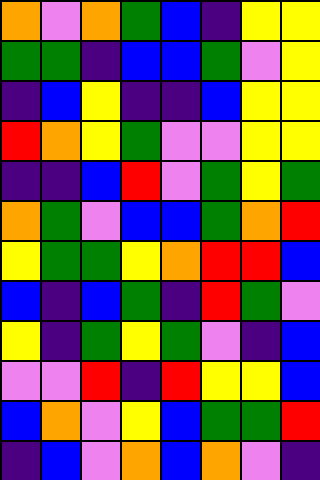[["orange", "violet", "orange", "green", "blue", "indigo", "yellow", "yellow"], ["green", "green", "indigo", "blue", "blue", "green", "violet", "yellow"], ["indigo", "blue", "yellow", "indigo", "indigo", "blue", "yellow", "yellow"], ["red", "orange", "yellow", "green", "violet", "violet", "yellow", "yellow"], ["indigo", "indigo", "blue", "red", "violet", "green", "yellow", "green"], ["orange", "green", "violet", "blue", "blue", "green", "orange", "red"], ["yellow", "green", "green", "yellow", "orange", "red", "red", "blue"], ["blue", "indigo", "blue", "green", "indigo", "red", "green", "violet"], ["yellow", "indigo", "green", "yellow", "green", "violet", "indigo", "blue"], ["violet", "violet", "red", "indigo", "red", "yellow", "yellow", "blue"], ["blue", "orange", "violet", "yellow", "blue", "green", "green", "red"], ["indigo", "blue", "violet", "orange", "blue", "orange", "violet", "indigo"]]